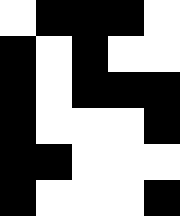[["white", "black", "black", "black", "white"], ["black", "white", "black", "white", "white"], ["black", "white", "black", "black", "black"], ["black", "white", "white", "white", "black"], ["black", "black", "white", "white", "white"], ["black", "white", "white", "white", "black"]]